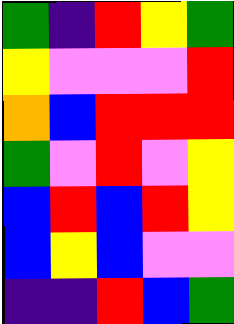[["green", "indigo", "red", "yellow", "green"], ["yellow", "violet", "violet", "violet", "red"], ["orange", "blue", "red", "red", "red"], ["green", "violet", "red", "violet", "yellow"], ["blue", "red", "blue", "red", "yellow"], ["blue", "yellow", "blue", "violet", "violet"], ["indigo", "indigo", "red", "blue", "green"]]